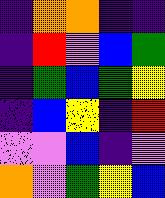[["indigo", "orange", "orange", "indigo", "indigo"], ["indigo", "red", "violet", "blue", "green"], ["indigo", "green", "blue", "green", "yellow"], ["indigo", "blue", "yellow", "indigo", "red"], ["violet", "violet", "blue", "indigo", "violet"], ["orange", "violet", "green", "yellow", "blue"]]